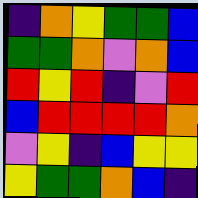[["indigo", "orange", "yellow", "green", "green", "blue"], ["green", "green", "orange", "violet", "orange", "blue"], ["red", "yellow", "red", "indigo", "violet", "red"], ["blue", "red", "red", "red", "red", "orange"], ["violet", "yellow", "indigo", "blue", "yellow", "yellow"], ["yellow", "green", "green", "orange", "blue", "indigo"]]